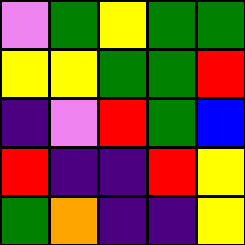[["violet", "green", "yellow", "green", "green"], ["yellow", "yellow", "green", "green", "red"], ["indigo", "violet", "red", "green", "blue"], ["red", "indigo", "indigo", "red", "yellow"], ["green", "orange", "indigo", "indigo", "yellow"]]